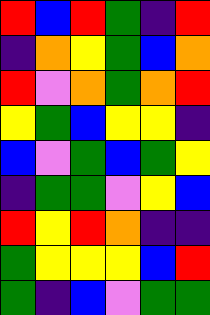[["red", "blue", "red", "green", "indigo", "red"], ["indigo", "orange", "yellow", "green", "blue", "orange"], ["red", "violet", "orange", "green", "orange", "red"], ["yellow", "green", "blue", "yellow", "yellow", "indigo"], ["blue", "violet", "green", "blue", "green", "yellow"], ["indigo", "green", "green", "violet", "yellow", "blue"], ["red", "yellow", "red", "orange", "indigo", "indigo"], ["green", "yellow", "yellow", "yellow", "blue", "red"], ["green", "indigo", "blue", "violet", "green", "green"]]